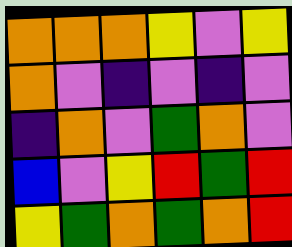[["orange", "orange", "orange", "yellow", "violet", "yellow"], ["orange", "violet", "indigo", "violet", "indigo", "violet"], ["indigo", "orange", "violet", "green", "orange", "violet"], ["blue", "violet", "yellow", "red", "green", "red"], ["yellow", "green", "orange", "green", "orange", "red"]]